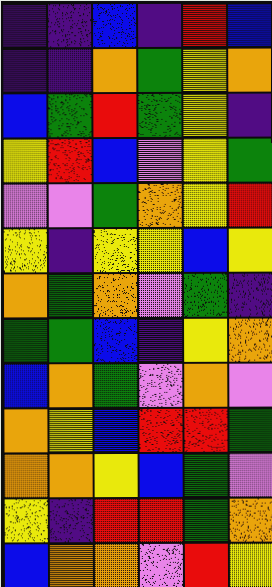[["indigo", "indigo", "blue", "indigo", "red", "blue"], ["indigo", "indigo", "orange", "green", "yellow", "orange"], ["blue", "green", "red", "green", "yellow", "indigo"], ["yellow", "red", "blue", "violet", "yellow", "green"], ["violet", "violet", "green", "orange", "yellow", "red"], ["yellow", "indigo", "yellow", "yellow", "blue", "yellow"], ["orange", "green", "orange", "violet", "green", "indigo"], ["green", "green", "blue", "indigo", "yellow", "orange"], ["blue", "orange", "green", "violet", "orange", "violet"], ["orange", "yellow", "blue", "red", "red", "green"], ["orange", "orange", "yellow", "blue", "green", "violet"], ["yellow", "indigo", "red", "red", "green", "orange"], ["blue", "orange", "orange", "violet", "red", "yellow"]]